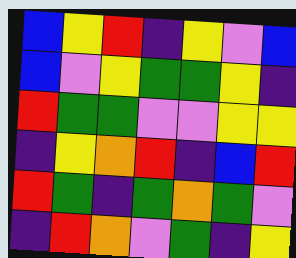[["blue", "yellow", "red", "indigo", "yellow", "violet", "blue"], ["blue", "violet", "yellow", "green", "green", "yellow", "indigo"], ["red", "green", "green", "violet", "violet", "yellow", "yellow"], ["indigo", "yellow", "orange", "red", "indigo", "blue", "red"], ["red", "green", "indigo", "green", "orange", "green", "violet"], ["indigo", "red", "orange", "violet", "green", "indigo", "yellow"]]